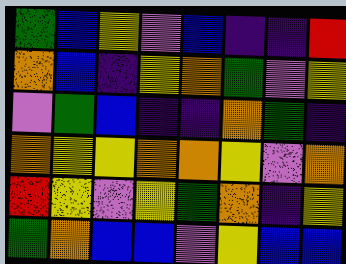[["green", "blue", "yellow", "violet", "blue", "indigo", "indigo", "red"], ["orange", "blue", "indigo", "yellow", "orange", "green", "violet", "yellow"], ["violet", "green", "blue", "indigo", "indigo", "orange", "green", "indigo"], ["orange", "yellow", "yellow", "orange", "orange", "yellow", "violet", "orange"], ["red", "yellow", "violet", "yellow", "green", "orange", "indigo", "yellow"], ["green", "orange", "blue", "blue", "violet", "yellow", "blue", "blue"]]